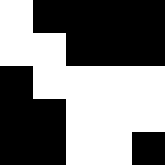[["white", "black", "black", "black", "black"], ["white", "white", "black", "black", "black"], ["black", "white", "white", "white", "white"], ["black", "black", "white", "white", "white"], ["black", "black", "white", "white", "black"]]